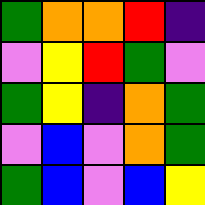[["green", "orange", "orange", "red", "indigo"], ["violet", "yellow", "red", "green", "violet"], ["green", "yellow", "indigo", "orange", "green"], ["violet", "blue", "violet", "orange", "green"], ["green", "blue", "violet", "blue", "yellow"]]